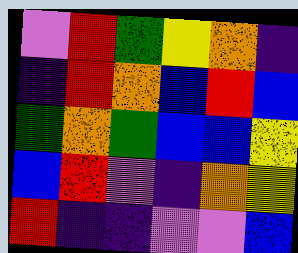[["violet", "red", "green", "yellow", "orange", "indigo"], ["indigo", "red", "orange", "blue", "red", "blue"], ["green", "orange", "green", "blue", "blue", "yellow"], ["blue", "red", "violet", "indigo", "orange", "yellow"], ["red", "indigo", "indigo", "violet", "violet", "blue"]]